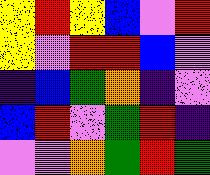[["yellow", "red", "yellow", "blue", "violet", "red"], ["yellow", "violet", "red", "red", "blue", "violet"], ["indigo", "blue", "green", "orange", "indigo", "violet"], ["blue", "red", "violet", "green", "red", "indigo"], ["violet", "violet", "orange", "green", "red", "green"]]